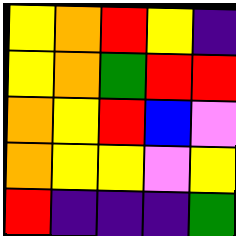[["yellow", "orange", "red", "yellow", "indigo"], ["yellow", "orange", "green", "red", "red"], ["orange", "yellow", "red", "blue", "violet"], ["orange", "yellow", "yellow", "violet", "yellow"], ["red", "indigo", "indigo", "indigo", "green"]]